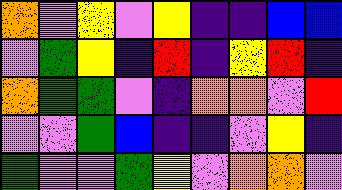[["orange", "violet", "yellow", "violet", "yellow", "indigo", "indigo", "blue", "blue"], ["violet", "green", "yellow", "indigo", "red", "indigo", "yellow", "red", "indigo"], ["orange", "green", "green", "violet", "indigo", "orange", "orange", "violet", "red"], ["violet", "violet", "green", "blue", "indigo", "indigo", "violet", "yellow", "indigo"], ["green", "violet", "violet", "green", "yellow", "violet", "orange", "orange", "violet"]]